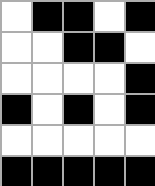[["white", "black", "black", "white", "black"], ["white", "white", "black", "black", "white"], ["white", "white", "white", "white", "black"], ["black", "white", "black", "white", "black"], ["white", "white", "white", "white", "white"], ["black", "black", "black", "black", "black"]]